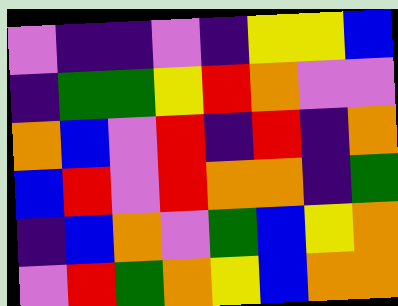[["violet", "indigo", "indigo", "violet", "indigo", "yellow", "yellow", "blue"], ["indigo", "green", "green", "yellow", "red", "orange", "violet", "violet"], ["orange", "blue", "violet", "red", "indigo", "red", "indigo", "orange"], ["blue", "red", "violet", "red", "orange", "orange", "indigo", "green"], ["indigo", "blue", "orange", "violet", "green", "blue", "yellow", "orange"], ["violet", "red", "green", "orange", "yellow", "blue", "orange", "orange"]]